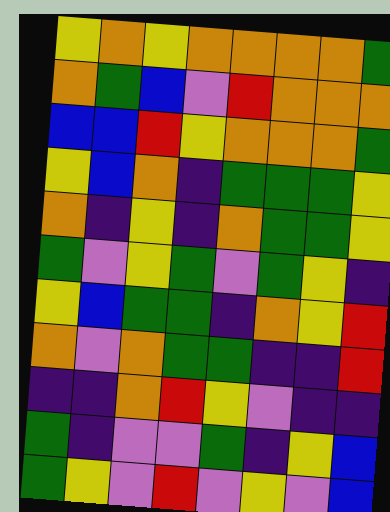[["yellow", "orange", "yellow", "orange", "orange", "orange", "orange", "green"], ["orange", "green", "blue", "violet", "red", "orange", "orange", "orange"], ["blue", "blue", "red", "yellow", "orange", "orange", "orange", "green"], ["yellow", "blue", "orange", "indigo", "green", "green", "green", "yellow"], ["orange", "indigo", "yellow", "indigo", "orange", "green", "green", "yellow"], ["green", "violet", "yellow", "green", "violet", "green", "yellow", "indigo"], ["yellow", "blue", "green", "green", "indigo", "orange", "yellow", "red"], ["orange", "violet", "orange", "green", "green", "indigo", "indigo", "red"], ["indigo", "indigo", "orange", "red", "yellow", "violet", "indigo", "indigo"], ["green", "indigo", "violet", "violet", "green", "indigo", "yellow", "blue"], ["green", "yellow", "violet", "red", "violet", "yellow", "violet", "blue"]]